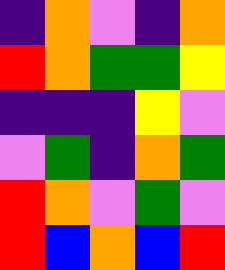[["indigo", "orange", "violet", "indigo", "orange"], ["red", "orange", "green", "green", "yellow"], ["indigo", "indigo", "indigo", "yellow", "violet"], ["violet", "green", "indigo", "orange", "green"], ["red", "orange", "violet", "green", "violet"], ["red", "blue", "orange", "blue", "red"]]